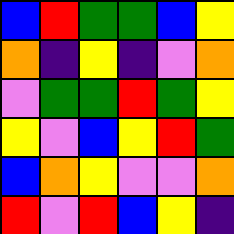[["blue", "red", "green", "green", "blue", "yellow"], ["orange", "indigo", "yellow", "indigo", "violet", "orange"], ["violet", "green", "green", "red", "green", "yellow"], ["yellow", "violet", "blue", "yellow", "red", "green"], ["blue", "orange", "yellow", "violet", "violet", "orange"], ["red", "violet", "red", "blue", "yellow", "indigo"]]